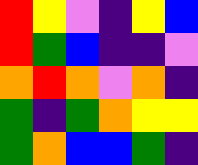[["red", "yellow", "violet", "indigo", "yellow", "blue"], ["red", "green", "blue", "indigo", "indigo", "violet"], ["orange", "red", "orange", "violet", "orange", "indigo"], ["green", "indigo", "green", "orange", "yellow", "yellow"], ["green", "orange", "blue", "blue", "green", "indigo"]]